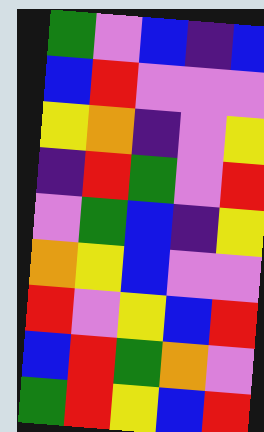[["green", "violet", "blue", "indigo", "blue"], ["blue", "red", "violet", "violet", "violet"], ["yellow", "orange", "indigo", "violet", "yellow"], ["indigo", "red", "green", "violet", "red"], ["violet", "green", "blue", "indigo", "yellow"], ["orange", "yellow", "blue", "violet", "violet"], ["red", "violet", "yellow", "blue", "red"], ["blue", "red", "green", "orange", "violet"], ["green", "red", "yellow", "blue", "red"]]